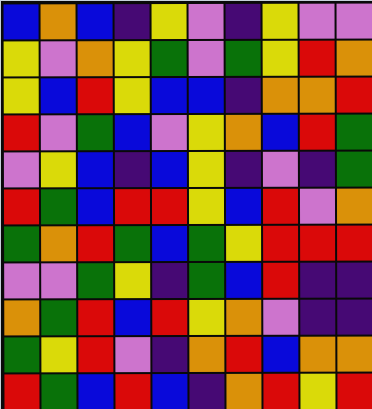[["blue", "orange", "blue", "indigo", "yellow", "violet", "indigo", "yellow", "violet", "violet"], ["yellow", "violet", "orange", "yellow", "green", "violet", "green", "yellow", "red", "orange"], ["yellow", "blue", "red", "yellow", "blue", "blue", "indigo", "orange", "orange", "red"], ["red", "violet", "green", "blue", "violet", "yellow", "orange", "blue", "red", "green"], ["violet", "yellow", "blue", "indigo", "blue", "yellow", "indigo", "violet", "indigo", "green"], ["red", "green", "blue", "red", "red", "yellow", "blue", "red", "violet", "orange"], ["green", "orange", "red", "green", "blue", "green", "yellow", "red", "red", "red"], ["violet", "violet", "green", "yellow", "indigo", "green", "blue", "red", "indigo", "indigo"], ["orange", "green", "red", "blue", "red", "yellow", "orange", "violet", "indigo", "indigo"], ["green", "yellow", "red", "violet", "indigo", "orange", "red", "blue", "orange", "orange"], ["red", "green", "blue", "red", "blue", "indigo", "orange", "red", "yellow", "red"]]